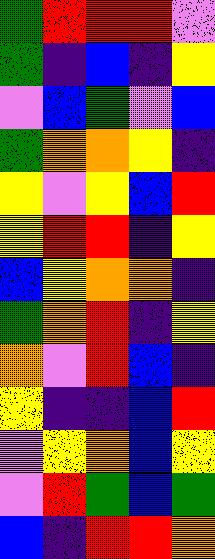[["green", "red", "red", "red", "violet"], ["green", "indigo", "blue", "indigo", "yellow"], ["violet", "blue", "green", "violet", "blue"], ["green", "orange", "orange", "yellow", "indigo"], ["yellow", "violet", "yellow", "blue", "red"], ["yellow", "red", "red", "indigo", "yellow"], ["blue", "yellow", "orange", "orange", "indigo"], ["green", "orange", "red", "indigo", "yellow"], ["orange", "violet", "red", "blue", "indigo"], ["yellow", "indigo", "indigo", "blue", "red"], ["violet", "yellow", "orange", "blue", "yellow"], ["violet", "red", "green", "blue", "green"], ["blue", "indigo", "red", "red", "orange"]]